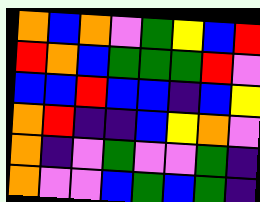[["orange", "blue", "orange", "violet", "green", "yellow", "blue", "red"], ["red", "orange", "blue", "green", "green", "green", "red", "violet"], ["blue", "blue", "red", "blue", "blue", "indigo", "blue", "yellow"], ["orange", "red", "indigo", "indigo", "blue", "yellow", "orange", "violet"], ["orange", "indigo", "violet", "green", "violet", "violet", "green", "indigo"], ["orange", "violet", "violet", "blue", "green", "blue", "green", "indigo"]]